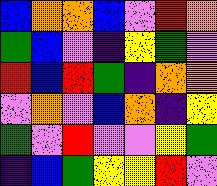[["blue", "orange", "orange", "blue", "violet", "red", "orange"], ["green", "blue", "violet", "indigo", "yellow", "green", "violet"], ["red", "blue", "red", "green", "indigo", "orange", "orange"], ["violet", "orange", "violet", "blue", "orange", "indigo", "yellow"], ["green", "violet", "red", "violet", "violet", "yellow", "green"], ["indigo", "blue", "green", "yellow", "yellow", "red", "violet"]]